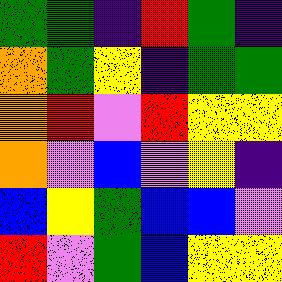[["green", "green", "indigo", "red", "green", "indigo"], ["orange", "green", "yellow", "indigo", "green", "green"], ["orange", "red", "violet", "red", "yellow", "yellow"], ["orange", "violet", "blue", "violet", "yellow", "indigo"], ["blue", "yellow", "green", "blue", "blue", "violet"], ["red", "violet", "green", "blue", "yellow", "yellow"]]